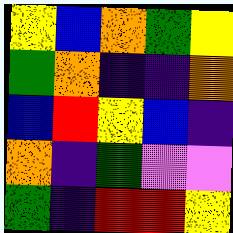[["yellow", "blue", "orange", "green", "yellow"], ["green", "orange", "indigo", "indigo", "orange"], ["blue", "red", "yellow", "blue", "indigo"], ["orange", "indigo", "green", "violet", "violet"], ["green", "indigo", "red", "red", "yellow"]]